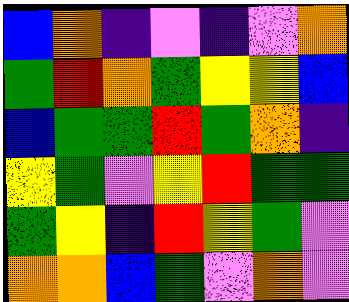[["blue", "orange", "indigo", "violet", "indigo", "violet", "orange"], ["green", "red", "orange", "green", "yellow", "yellow", "blue"], ["blue", "green", "green", "red", "green", "orange", "indigo"], ["yellow", "green", "violet", "yellow", "red", "green", "green"], ["green", "yellow", "indigo", "red", "yellow", "green", "violet"], ["orange", "orange", "blue", "green", "violet", "orange", "violet"]]